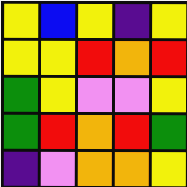[["yellow", "blue", "yellow", "indigo", "yellow"], ["yellow", "yellow", "red", "orange", "red"], ["green", "yellow", "violet", "violet", "yellow"], ["green", "red", "orange", "red", "green"], ["indigo", "violet", "orange", "orange", "yellow"]]